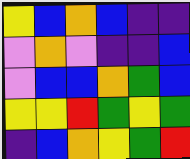[["yellow", "blue", "orange", "blue", "indigo", "indigo"], ["violet", "orange", "violet", "indigo", "indigo", "blue"], ["violet", "blue", "blue", "orange", "green", "blue"], ["yellow", "yellow", "red", "green", "yellow", "green"], ["indigo", "blue", "orange", "yellow", "green", "red"]]